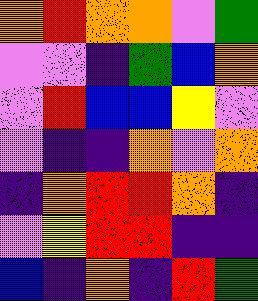[["orange", "red", "orange", "orange", "violet", "green"], ["violet", "violet", "indigo", "green", "blue", "orange"], ["violet", "red", "blue", "blue", "yellow", "violet"], ["violet", "indigo", "indigo", "orange", "violet", "orange"], ["indigo", "orange", "red", "red", "orange", "indigo"], ["violet", "yellow", "red", "red", "indigo", "indigo"], ["blue", "indigo", "orange", "indigo", "red", "green"]]